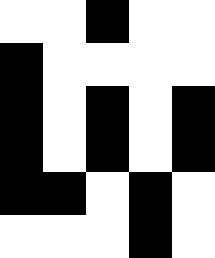[["white", "white", "black", "white", "white"], ["black", "white", "white", "white", "white"], ["black", "white", "black", "white", "black"], ["black", "white", "black", "white", "black"], ["black", "black", "white", "black", "white"], ["white", "white", "white", "black", "white"]]